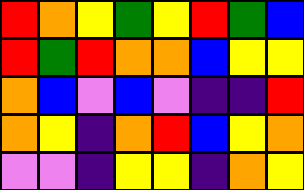[["red", "orange", "yellow", "green", "yellow", "red", "green", "blue"], ["red", "green", "red", "orange", "orange", "blue", "yellow", "yellow"], ["orange", "blue", "violet", "blue", "violet", "indigo", "indigo", "red"], ["orange", "yellow", "indigo", "orange", "red", "blue", "yellow", "orange"], ["violet", "violet", "indigo", "yellow", "yellow", "indigo", "orange", "yellow"]]